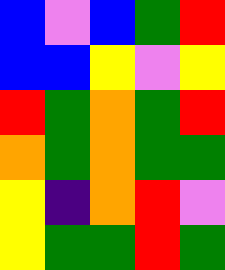[["blue", "violet", "blue", "green", "red"], ["blue", "blue", "yellow", "violet", "yellow"], ["red", "green", "orange", "green", "red"], ["orange", "green", "orange", "green", "green"], ["yellow", "indigo", "orange", "red", "violet"], ["yellow", "green", "green", "red", "green"]]